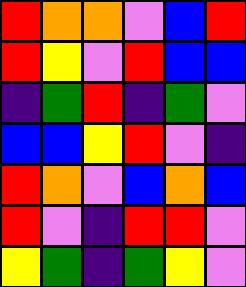[["red", "orange", "orange", "violet", "blue", "red"], ["red", "yellow", "violet", "red", "blue", "blue"], ["indigo", "green", "red", "indigo", "green", "violet"], ["blue", "blue", "yellow", "red", "violet", "indigo"], ["red", "orange", "violet", "blue", "orange", "blue"], ["red", "violet", "indigo", "red", "red", "violet"], ["yellow", "green", "indigo", "green", "yellow", "violet"]]